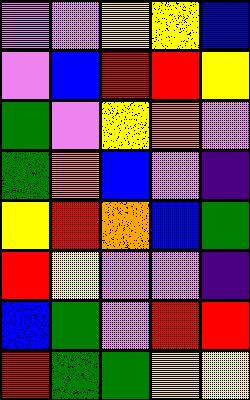[["violet", "violet", "yellow", "yellow", "blue"], ["violet", "blue", "red", "red", "yellow"], ["green", "violet", "yellow", "orange", "violet"], ["green", "orange", "blue", "violet", "indigo"], ["yellow", "red", "orange", "blue", "green"], ["red", "yellow", "violet", "violet", "indigo"], ["blue", "green", "violet", "red", "red"], ["red", "green", "green", "yellow", "yellow"]]